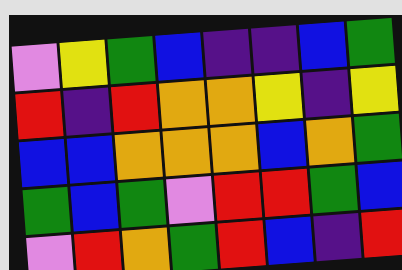[["violet", "yellow", "green", "blue", "indigo", "indigo", "blue", "green"], ["red", "indigo", "red", "orange", "orange", "yellow", "indigo", "yellow"], ["blue", "blue", "orange", "orange", "orange", "blue", "orange", "green"], ["green", "blue", "green", "violet", "red", "red", "green", "blue"], ["violet", "red", "orange", "green", "red", "blue", "indigo", "red"]]